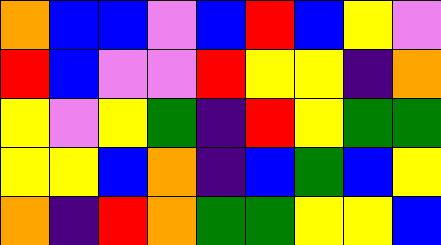[["orange", "blue", "blue", "violet", "blue", "red", "blue", "yellow", "violet"], ["red", "blue", "violet", "violet", "red", "yellow", "yellow", "indigo", "orange"], ["yellow", "violet", "yellow", "green", "indigo", "red", "yellow", "green", "green"], ["yellow", "yellow", "blue", "orange", "indigo", "blue", "green", "blue", "yellow"], ["orange", "indigo", "red", "orange", "green", "green", "yellow", "yellow", "blue"]]